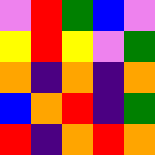[["violet", "red", "green", "blue", "violet"], ["yellow", "red", "yellow", "violet", "green"], ["orange", "indigo", "orange", "indigo", "orange"], ["blue", "orange", "red", "indigo", "green"], ["red", "indigo", "orange", "red", "orange"]]